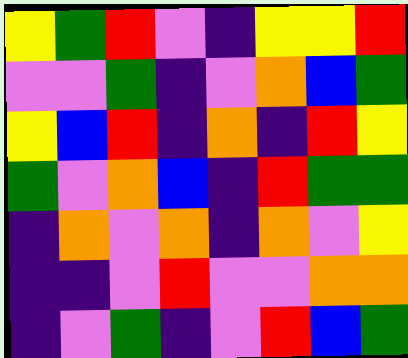[["yellow", "green", "red", "violet", "indigo", "yellow", "yellow", "red"], ["violet", "violet", "green", "indigo", "violet", "orange", "blue", "green"], ["yellow", "blue", "red", "indigo", "orange", "indigo", "red", "yellow"], ["green", "violet", "orange", "blue", "indigo", "red", "green", "green"], ["indigo", "orange", "violet", "orange", "indigo", "orange", "violet", "yellow"], ["indigo", "indigo", "violet", "red", "violet", "violet", "orange", "orange"], ["indigo", "violet", "green", "indigo", "violet", "red", "blue", "green"]]